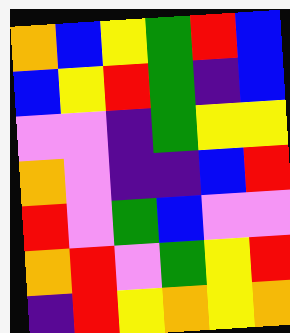[["orange", "blue", "yellow", "green", "red", "blue"], ["blue", "yellow", "red", "green", "indigo", "blue"], ["violet", "violet", "indigo", "green", "yellow", "yellow"], ["orange", "violet", "indigo", "indigo", "blue", "red"], ["red", "violet", "green", "blue", "violet", "violet"], ["orange", "red", "violet", "green", "yellow", "red"], ["indigo", "red", "yellow", "orange", "yellow", "orange"]]